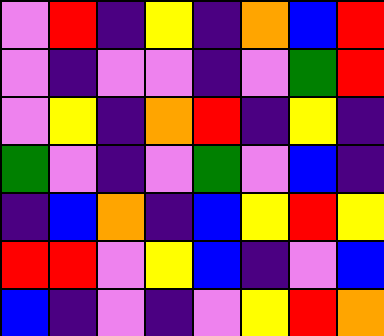[["violet", "red", "indigo", "yellow", "indigo", "orange", "blue", "red"], ["violet", "indigo", "violet", "violet", "indigo", "violet", "green", "red"], ["violet", "yellow", "indigo", "orange", "red", "indigo", "yellow", "indigo"], ["green", "violet", "indigo", "violet", "green", "violet", "blue", "indigo"], ["indigo", "blue", "orange", "indigo", "blue", "yellow", "red", "yellow"], ["red", "red", "violet", "yellow", "blue", "indigo", "violet", "blue"], ["blue", "indigo", "violet", "indigo", "violet", "yellow", "red", "orange"]]